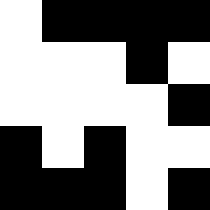[["white", "black", "black", "black", "black"], ["white", "white", "white", "black", "white"], ["white", "white", "white", "white", "black"], ["black", "white", "black", "white", "white"], ["black", "black", "black", "white", "black"]]